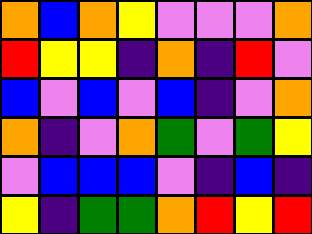[["orange", "blue", "orange", "yellow", "violet", "violet", "violet", "orange"], ["red", "yellow", "yellow", "indigo", "orange", "indigo", "red", "violet"], ["blue", "violet", "blue", "violet", "blue", "indigo", "violet", "orange"], ["orange", "indigo", "violet", "orange", "green", "violet", "green", "yellow"], ["violet", "blue", "blue", "blue", "violet", "indigo", "blue", "indigo"], ["yellow", "indigo", "green", "green", "orange", "red", "yellow", "red"]]